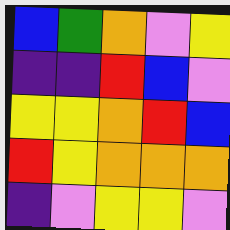[["blue", "green", "orange", "violet", "yellow"], ["indigo", "indigo", "red", "blue", "violet"], ["yellow", "yellow", "orange", "red", "blue"], ["red", "yellow", "orange", "orange", "orange"], ["indigo", "violet", "yellow", "yellow", "violet"]]